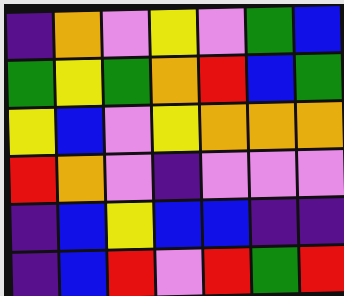[["indigo", "orange", "violet", "yellow", "violet", "green", "blue"], ["green", "yellow", "green", "orange", "red", "blue", "green"], ["yellow", "blue", "violet", "yellow", "orange", "orange", "orange"], ["red", "orange", "violet", "indigo", "violet", "violet", "violet"], ["indigo", "blue", "yellow", "blue", "blue", "indigo", "indigo"], ["indigo", "blue", "red", "violet", "red", "green", "red"]]